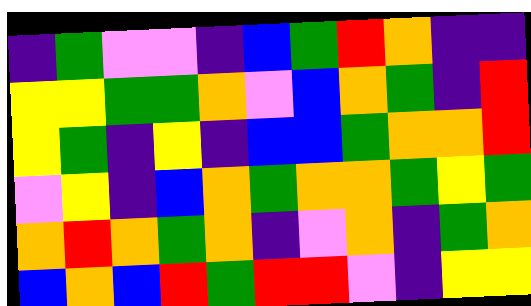[["indigo", "green", "violet", "violet", "indigo", "blue", "green", "red", "orange", "indigo", "indigo"], ["yellow", "yellow", "green", "green", "orange", "violet", "blue", "orange", "green", "indigo", "red"], ["yellow", "green", "indigo", "yellow", "indigo", "blue", "blue", "green", "orange", "orange", "red"], ["violet", "yellow", "indigo", "blue", "orange", "green", "orange", "orange", "green", "yellow", "green"], ["orange", "red", "orange", "green", "orange", "indigo", "violet", "orange", "indigo", "green", "orange"], ["blue", "orange", "blue", "red", "green", "red", "red", "violet", "indigo", "yellow", "yellow"]]